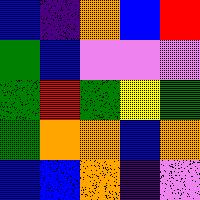[["blue", "indigo", "orange", "blue", "red"], ["green", "blue", "violet", "violet", "violet"], ["green", "red", "green", "yellow", "green"], ["green", "orange", "orange", "blue", "orange"], ["blue", "blue", "orange", "indigo", "violet"]]